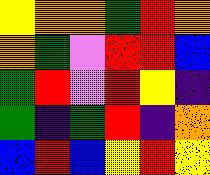[["yellow", "orange", "orange", "green", "red", "orange"], ["orange", "green", "violet", "red", "red", "blue"], ["green", "red", "violet", "red", "yellow", "indigo"], ["green", "indigo", "green", "red", "indigo", "orange"], ["blue", "red", "blue", "yellow", "red", "yellow"]]